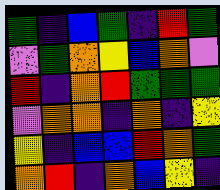[["green", "indigo", "blue", "green", "indigo", "red", "green"], ["violet", "green", "orange", "yellow", "blue", "orange", "violet"], ["red", "indigo", "orange", "red", "green", "green", "green"], ["violet", "orange", "orange", "indigo", "orange", "indigo", "yellow"], ["yellow", "indigo", "blue", "blue", "red", "orange", "green"], ["orange", "red", "indigo", "orange", "blue", "yellow", "indigo"]]